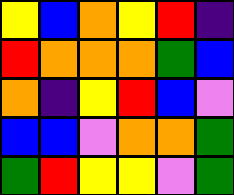[["yellow", "blue", "orange", "yellow", "red", "indigo"], ["red", "orange", "orange", "orange", "green", "blue"], ["orange", "indigo", "yellow", "red", "blue", "violet"], ["blue", "blue", "violet", "orange", "orange", "green"], ["green", "red", "yellow", "yellow", "violet", "green"]]